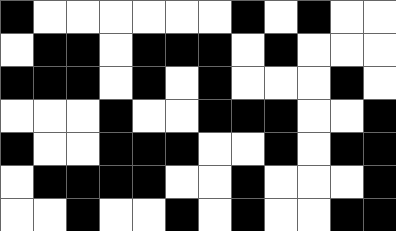[["black", "white", "white", "white", "white", "white", "white", "black", "white", "black", "white", "white"], ["white", "black", "black", "white", "black", "black", "black", "white", "black", "white", "white", "white"], ["black", "black", "black", "white", "black", "white", "black", "white", "white", "white", "black", "white"], ["white", "white", "white", "black", "white", "white", "black", "black", "black", "white", "white", "black"], ["black", "white", "white", "black", "black", "black", "white", "white", "black", "white", "black", "black"], ["white", "black", "black", "black", "black", "white", "white", "black", "white", "white", "white", "black"], ["white", "white", "black", "white", "white", "black", "white", "black", "white", "white", "black", "black"]]